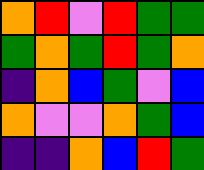[["orange", "red", "violet", "red", "green", "green"], ["green", "orange", "green", "red", "green", "orange"], ["indigo", "orange", "blue", "green", "violet", "blue"], ["orange", "violet", "violet", "orange", "green", "blue"], ["indigo", "indigo", "orange", "blue", "red", "green"]]